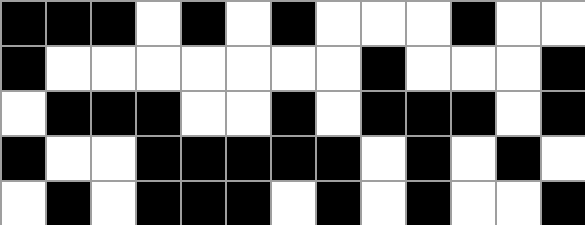[["black", "black", "black", "white", "black", "white", "black", "white", "white", "white", "black", "white", "white"], ["black", "white", "white", "white", "white", "white", "white", "white", "black", "white", "white", "white", "black"], ["white", "black", "black", "black", "white", "white", "black", "white", "black", "black", "black", "white", "black"], ["black", "white", "white", "black", "black", "black", "black", "black", "white", "black", "white", "black", "white"], ["white", "black", "white", "black", "black", "black", "white", "black", "white", "black", "white", "white", "black"]]